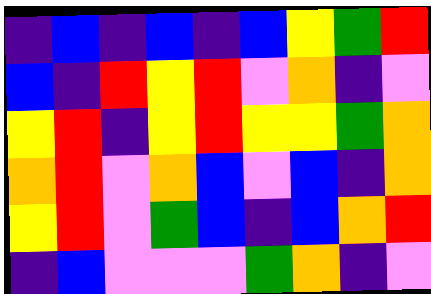[["indigo", "blue", "indigo", "blue", "indigo", "blue", "yellow", "green", "red"], ["blue", "indigo", "red", "yellow", "red", "violet", "orange", "indigo", "violet"], ["yellow", "red", "indigo", "yellow", "red", "yellow", "yellow", "green", "orange"], ["orange", "red", "violet", "orange", "blue", "violet", "blue", "indigo", "orange"], ["yellow", "red", "violet", "green", "blue", "indigo", "blue", "orange", "red"], ["indigo", "blue", "violet", "violet", "violet", "green", "orange", "indigo", "violet"]]